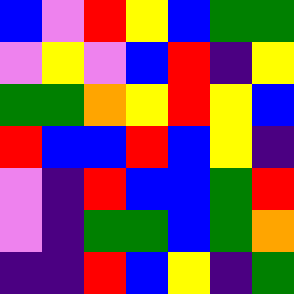[["blue", "violet", "red", "yellow", "blue", "green", "green"], ["violet", "yellow", "violet", "blue", "red", "indigo", "yellow"], ["green", "green", "orange", "yellow", "red", "yellow", "blue"], ["red", "blue", "blue", "red", "blue", "yellow", "indigo"], ["violet", "indigo", "red", "blue", "blue", "green", "red"], ["violet", "indigo", "green", "green", "blue", "green", "orange"], ["indigo", "indigo", "red", "blue", "yellow", "indigo", "green"]]